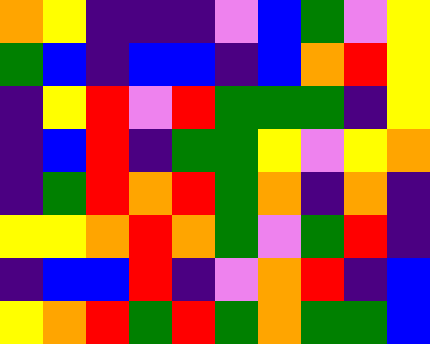[["orange", "yellow", "indigo", "indigo", "indigo", "violet", "blue", "green", "violet", "yellow"], ["green", "blue", "indigo", "blue", "blue", "indigo", "blue", "orange", "red", "yellow"], ["indigo", "yellow", "red", "violet", "red", "green", "green", "green", "indigo", "yellow"], ["indigo", "blue", "red", "indigo", "green", "green", "yellow", "violet", "yellow", "orange"], ["indigo", "green", "red", "orange", "red", "green", "orange", "indigo", "orange", "indigo"], ["yellow", "yellow", "orange", "red", "orange", "green", "violet", "green", "red", "indigo"], ["indigo", "blue", "blue", "red", "indigo", "violet", "orange", "red", "indigo", "blue"], ["yellow", "orange", "red", "green", "red", "green", "orange", "green", "green", "blue"]]